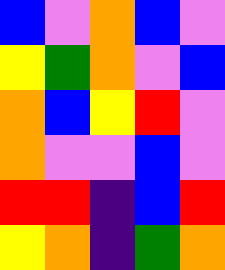[["blue", "violet", "orange", "blue", "violet"], ["yellow", "green", "orange", "violet", "blue"], ["orange", "blue", "yellow", "red", "violet"], ["orange", "violet", "violet", "blue", "violet"], ["red", "red", "indigo", "blue", "red"], ["yellow", "orange", "indigo", "green", "orange"]]